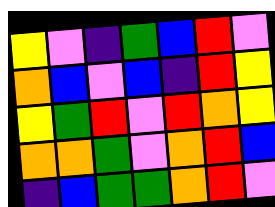[["yellow", "violet", "indigo", "green", "blue", "red", "violet"], ["orange", "blue", "violet", "blue", "indigo", "red", "yellow"], ["yellow", "green", "red", "violet", "red", "orange", "yellow"], ["orange", "orange", "green", "violet", "orange", "red", "blue"], ["indigo", "blue", "green", "green", "orange", "red", "violet"]]